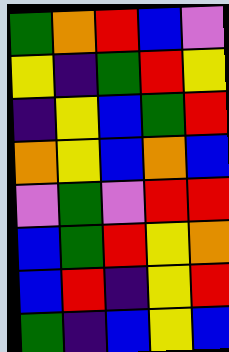[["green", "orange", "red", "blue", "violet"], ["yellow", "indigo", "green", "red", "yellow"], ["indigo", "yellow", "blue", "green", "red"], ["orange", "yellow", "blue", "orange", "blue"], ["violet", "green", "violet", "red", "red"], ["blue", "green", "red", "yellow", "orange"], ["blue", "red", "indigo", "yellow", "red"], ["green", "indigo", "blue", "yellow", "blue"]]